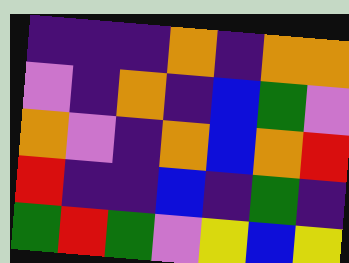[["indigo", "indigo", "indigo", "orange", "indigo", "orange", "orange"], ["violet", "indigo", "orange", "indigo", "blue", "green", "violet"], ["orange", "violet", "indigo", "orange", "blue", "orange", "red"], ["red", "indigo", "indigo", "blue", "indigo", "green", "indigo"], ["green", "red", "green", "violet", "yellow", "blue", "yellow"]]